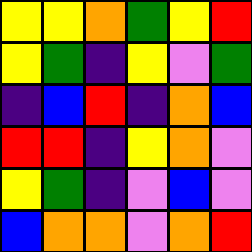[["yellow", "yellow", "orange", "green", "yellow", "red"], ["yellow", "green", "indigo", "yellow", "violet", "green"], ["indigo", "blue", "red", "indigo", "orange", "blue"], ["red", "red", "indigo", "yellow", "orange", "violet"], ["yellow", "green", "indigo", "violet", "blue", "violet"], ["blue", "orange", "orange", "violet", "orange", "red"]]